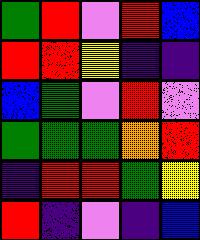[["green", "red", "violet", "red", "blue"], ["red", "red", "yellow", "indigo", "indigo"], ["blue", "green", "violet", "red", "violet"], ["green", "green", "green", "orange", "red"], ["indigo", "red", "red", "green", "yellow"], ["red", "indigo", "violet", "indigo", "blue"]]